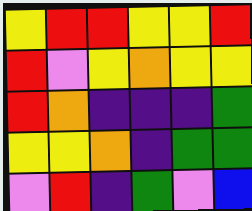[["yellow", "red", "red", "yellow", "yellow", "red"], ["red", "violet", "yellow", "orange", "yellow", "yellow"], ["red", "orange", "indigo", "indigo", "indigo", "green"], ["yellow", "yellow", "orange", "indigo", "green", "green"], ["violet", "red", "indigo", "green", "violet", "blue"]]